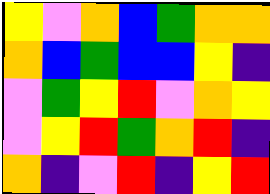[["yellow", "violet", "orange", "blue", "green", "orange", "orange"], ["orange", "blue", "green", "blue", "blue", "yellow", "indigo"], ["violet", "green", "yellow", "red", "violet", "orange", "yellow"], ["violet", "yellow", "red", "green", "orange", "red", "indigo"], ["orange", "indigo", "violet", "red", "indigo", "yellow", "red"]]